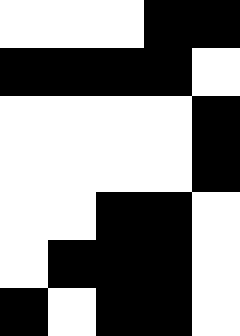[["white", "white", "white", "black", "black"], ["black", "black", "black", "black", "white"], ["white", "white", "white", "white", "black"], ["white", "white", "white", "white", "black"], ["white", "white", "black", "black", "white"], ["white", "black", "black", "black", "white"], ["black", "white", "black", "black", "white"]]